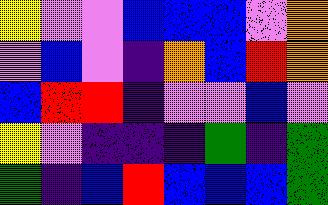[["yellow", "violet", "violet", "blue", "blue", "blue", "violet", "orange"], ["violet", "blue", "violet", "indigo", "orange", "blue", "red", "orange"], ["blue", "red", "red", "indigo", "violet", "violet", "blue", "violet"], ["yellow", "violet", "indigo", "indigo", "indigo", "green", "indigo", "green"], ["green", "indigo", "blue", "red", "blue", "blue", "blue", "green"]]